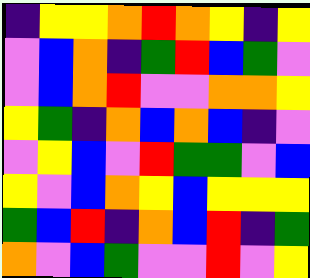[["indigo", "yellow", "yellow", "orange", "red", "orange", "yellow", "indigo", "yellow"], ["violet", "blue", "orange", "indigo", "green", "red", "blue", "green", "violet"], ["violet", "blue", "orange", "red", "violet", "violet", "orange", "orange", "yellow"], ["yellow", "green", "indigo", "orange", "blue", "orange", "blue", "indigo", "violet"], ["violet", "yellow", "blue", "violet", "red", "green", "green", "violet", "blue"], ["yellow", "violet", "blue", "orange", "yellow", "blue", "yellow", "yellow", "yellow"], ["green", "blue", "red", "indigo", "orange", "blue", "red", "indigo", "green"], ["orange", "violet", "blue", "green", "violet", "violet", "red", "violet", "yellow"]]